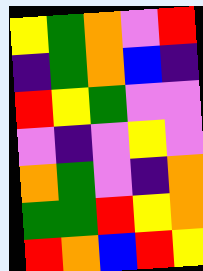[["yellow", "green", "orange", "violet", "red"], ["indigo", "green", "orange", "blue", "indigo"], ["red", "yellow", "green", "violet", "violet"], ["violet", "indigo", "violet", "yellow", "violet"], ["orange", "green", "violet", "indigo", "orange"], ["green", "green", "red", "yellow", "orange"], ["red", "orange", "blue", "red", "yellow"]]